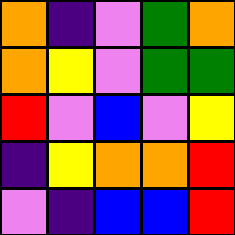[["orange", "indigo", "violet", "green", "orange"], ["orange", "yellow", "violet", "green", "green"], ["red", "violet", "blue", "violet", "yellow"], ["indigo", "yellow", "orange", "orange", "red"], ["violet", "indigo", "blue", "blue", "red"]]